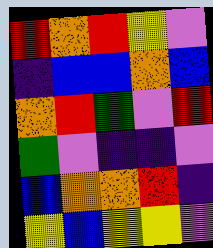[["red", "orange", "red", "yellow", "violet"], ["indigo", "blue", "blue", "orange", "blue"], ["orange", "red", "green", "violet", "red"], ["green", "violet", "indigo", "indigo", "violet"], ["blue", "orange", "orange", "red", "indigo"], ["yellow", "blue", "yellow", "yellow", "violet"]]